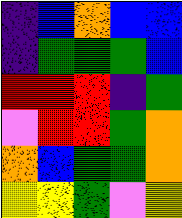[["indigo", "blue", "orange", "blue", "blue"], ["indigo", "green", "green", "green", "blue"], ["red", "red", "red", "indigo", "green"], ["violet", "red", "red", "green", "orange"], ["orange", "blue", "green", "green", "orange"], ["yellow", "yellow", "green", "violet", "yellow"]]